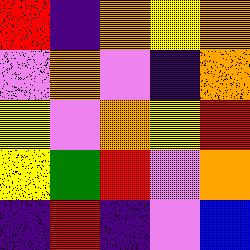[["red", "indigo", "orange", "yellow", "orange"], ["violet", "orange", "violet", "indigo", "orange"], ["yellow", "violet", "orange", "yellow", "red"], ["yellow", "green", "red", "violet", "orange"], ["indigo", "red", "indigo", "violet", "blue"]]